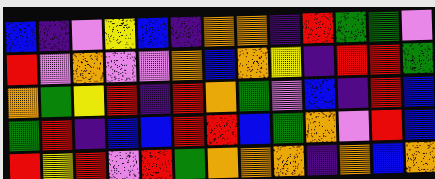[["blue", "indigo", "violet", "yellow", "blue", "indigo", "orange", "orange", "indigo", "red", "green", "green", "violet"], ["red", "violet", "orange", "violet", "violet", "orange", "blue", "orange", "yellow", "indigo", "red", "red", "green"], ["orange", "green", "yellow", "red", "indigo", "red", "orange", "green", "violet", "blue", "indigo", "red", "blue"], ["green", "red", "indigo", "blue", "blue", "red", "red", "blue", "green", "orange", "violet", "red", "blue"], ["red", "yellow", "red", "violet", "red", "green", "orange", "orange", "orange", "indigo", "orange", "blue", "orange"]]